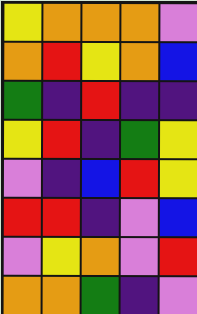[["yellow", "orange", "orange", "orange", "violet"], ["orange", "red", "yellow", "orange", "blue"], ["green", "indigo", "red", "indigo", "indigo"], ["yellow", "red", "indigo", "green", "yellow"], ["violet", "indigo", "blue", "red", "yellow"], ["red", "red", "indigo", "violet", "blue"], ["violet", "yellow", "orange", "violet", "red"], ["orange", "orange", "green", "indigo", "violet"]]